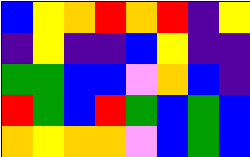[["blue", "yellow", "orange", "red", "orange", "red", "indigo", "yellow"], ["indigo", "yellow", "indigo", "indigo", "blue", "yellow", "indigo", "indigo"], ["green", "green", "blue", "blue", "violet", "orange", "blue", "indigo"], ["red", "green", "blue", "red", "green", "blue", "green", "blue"], ["orange", "yellow", "orange", "orange", "violet", "blue", "green", "blue"]]